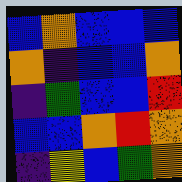[["blue", "orange", "blue", "blue", "blue"], ["orange", "indigo", "blue", "blue", "orange"], ["indigo", "green", "blue", "blue", "red"], ["blue", "blue", "orange", "red", "orange"], ["indigo", "yellow", "blue", "green", "orange"]]